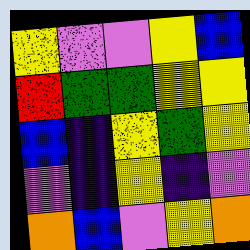[["yellow", "violet", "violet", "yellow", "blue"], ["red", "green", "green", "yellow", "yellow"], ["blue", "indigo", "yellow", "green", "yellow"], ["violet", "indigo", "yellow", "indigo", "violet"], ["orange", "blue", "violet", "yellow", "orange"]]